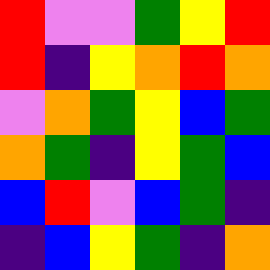[["red", "violet", "violet", "green", "yellow", "red"], ["red", "indigo", "yellow", "orange", "red", "orange"], ["violet", "orange", "green", "yellow", "blue", "green"], ["orange", "green", "indigo", "yellow", "green", "blue"], ["blue", "red", "violet", "blue", "green", "indigo"], ["indigo", "blue", "yellow", "green", "indigo", "orange"]]